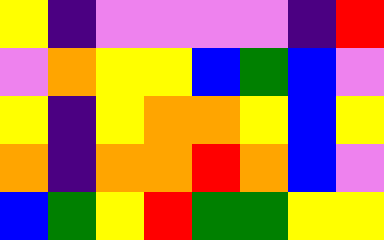[["yellow", "indigo", "violet", "violet", "violet", "violet", "indigo", "red"], ["violet", "orange", "yellow", "yellow", "blue", "green", "blue", "violet"], ["yellow", "indigo", "yellow", "orange", "orange", "yellow", "blue", "yellow"], ["orange", "indigo", "orange", "orange", "red", "orange", "blue", "violet"], ["blue", "green", "yellow", "red", "green", "green", "yellow", "yellow"]]